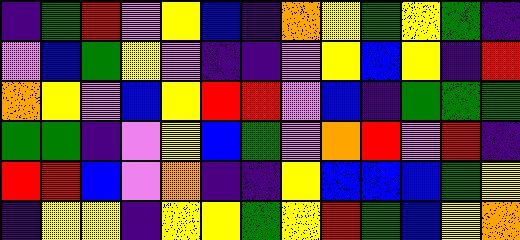[["indigo", "green", "red", "violet", "yellow", "blue", "indigo", "orange", "yellow", "green", "yellow", "green", "indigo"], ["violet", "blue", "green", "yellow", "violet", "indigo", "indigo", "violet", "yellow", "blue", "yellow", "indigo", "red"], ["orange", "yellow", "violet", "blue", "yellow", "red", "red", "violet", "blue", "indigo", "green", "green", "green"], ["green", "green", "indigo", "violet", "yellow", "blue", "green", "violet", "orange", "red", "violet", "red", "indigo"], ["red", "red", "blue", "violet", "orange", "indigo", "indigo", "yellow", "blue", "blue", "blue", "green", "yellow"], ["indigo", "yellow", "yellow", "indigo", "yellow", "yellow", "green", "yellow", "red", "green", "blue", "yellow", "orange"]]